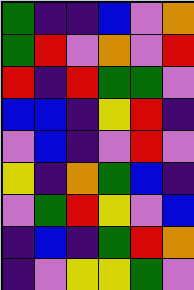[["green", "indigo", "indigo", "blue", "violet", "orange"], ["green", "red", "violet", "orange", "violet", "red"], ["red", "indigo", "red", "green", "green", "violet"], ["blue", "blue", "indigo", "yellow", "red", "indigo"], ["violet", "blue", "indigo", "violet", "red", "violet"], ["yellow", "indigo", "orange", "green", "blue", "indigo"], ["violet", "green", "red", "yellow", "violet", "blue"], ["indigo", "blue", "indigo", "green", "red", "orange"], ["indigo", "violet", "yellow", "yellow", "green", "violet"]]